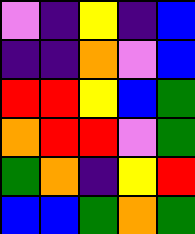[["violet", "indigo", "yellow", "indigo", "blue"], ["indigo", "indigo", "orange", "violet", "blue"], ["red", "red", "yellow", "blue", "green"], ["orange", "red", "red", "violet", "green"], ["green", "orange", "indigo", "yellow", "red"], ["blue", "blue", "green", "orange", "green"]]